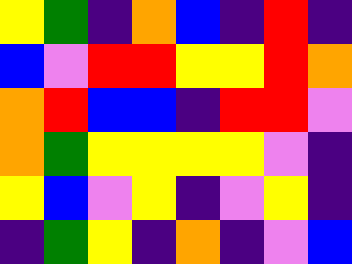[["yellow", "green", "indigo", "orange", "blue", "indigo", "red", "indigo"], ["blue", "violet", "red", "red", "yellow", "yellow", "red", "orange"], ["orange", "red", "blue", "blue", "indigo", "red", "red", "violet"], ["orange", "green", "yellow", "yellow", "yellow", "yellow", "violet", "indigo"], ["yellow", "blue", "violet", "yellow", "indigo", "violet", "yellow", "indigo"], ["indigo", "green", "yellow", "indigo", "orange", "indigo", "violet", "blue"]]